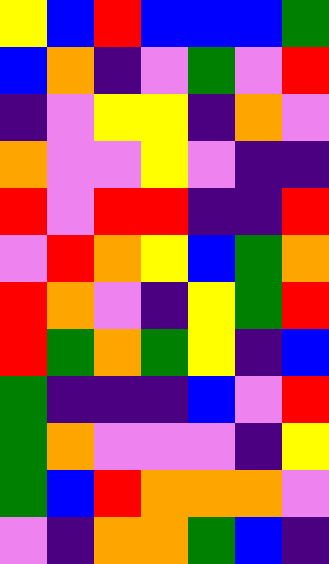[["yellow", "blue", "red", "blue", "blue", "blue", "green"], ["blue", "orange", "indigo", "violet", "green", "violet", "red"], ["indigo", "violet", "yellow", "yellow", "indigo", "orange", "violet"], ["orange", "violet", "violet", "yellow", "violet", "indigo", "indigo"], ["red", "violet", "red", "red", "indigo", "indigo", "red"], ["violet", "red", "orange", "yellow", "blue", "green", "orange"], ["red", "orange", "violet", "indigo", "yellow", "green", "red"], ["red", "green", "orange", "green", "yellow", "indigo", "blue"], ["green", "indigo", "indigo", "indigo", "blue", "violet", "red"], ["green", "orange", "violet", "violet", "violet", "indigo", "yellow"], ["green", "blue", "red", "orange", "orange", "orange", "violet"], ["violet", "indigo", "orange", "orange", "green", "blue", "indigo"]]